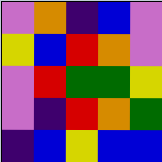[["violet", "orange", "indigo", "blue", "violet"], ["yellow", "blue", "red", "orange", "violet"], ["violet", "red", "green", "green", "yellow"], ["violet", "indigo", "red", "orange", "green"], ["indigo", "blue", "yellow", "blue", "blue"]]